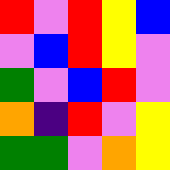[["red", "violet", "red", "yellow", "blue"], ["violet", "blue", "red", "yellow", "violet"], ["green", "violet", "blue", "red", "violet"], ["orange", "indigo", "red", "violet", "yellow"], ["green", "green", "violet", "orange", "yellow"]]